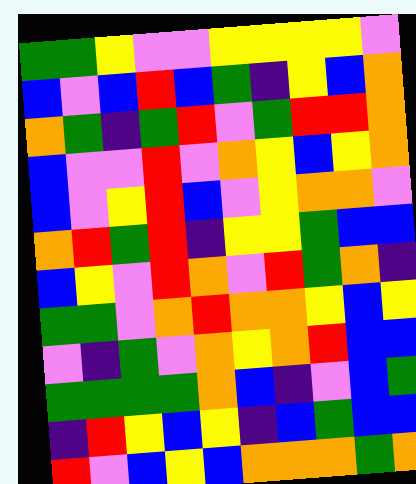[["green", "green", "yellow", "violet", "violet", "yellow", "yellow", "yellow", "yellow", "violet"], ["blue", "violet", "blue", "red", "blue", "green", "indigo", "yellow", "blue", "orange"], ["orange", "green", "indigo", "green", "red", "violet", "green", "red", "red", "orange"], ["blue", "violet", "violet", "red", "violet", "orange", "yellow", "blue", "yellow", "orange"], ["blue", "violet", "yellow", "red", "blue", "violet", "yellow", "orange", "orange", "violet"], ["orange", "red", "green", "red", "indigo", "yellow", "yellow", "green", "blue", "blue"], ["blue", "yellow", "violet", "red", "orange", "violet", "red", "green", "orange", "indigo"], ["green", "green", "violet", "orange", "red", "orange", "orange", "yellow", "blue", "yellow"], ["violet", "indigo", "green", "violet", "orange", "yellow", "orange", "red", "blue", "blue"], ["green", "green", "green", "green", "orange", "blue", "indigo", "violet", "blue", "green"], ["indigo", "red", "yellow", "blue", "yellow", "indigo", "blue", "green", "blue", "blue"], ["red", "violet", "blue", "yellow", "blue", "orange", "orange", "orange", "green", "orange"]]